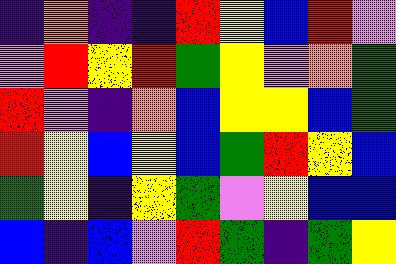[["indigo", "orange", "indigo", "indigo", "red", "yellow", "blue", "red", "violet"], ["violet", "red", "yellow", "red", "green", "yellow", "violet", "orange", "green"], ["red", "violet", "indigo", "orange", "blue", "yellow", "yellow", "blue", "green"], ["red", "yellow", "blue", "yellow", "blue", "green", "red", "yellow", "blue"], ["green", "yellow", "indigo", "yellow", "green", "violet", "yellow", "blue", "blue"], ["blue", "indigo", "blue", "violet", "red", "green", "indigo", "green", "yellow"]]